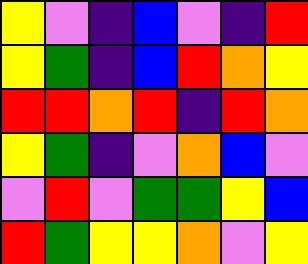[["yellow", "violet", "indigo", "blue", "violet", "indigo", "red"], ["yellow", "green", "indigo", "blue", "red", "orange", "yellow"], ["red", "red", "orange", "red", "indigo", "red", "orange"], ["yellow", "green", "indigo", "violet", "orange", "blue", "violet"], ["violet", "red", "violet", "green", "green", "yellow", "blue"], ["red", "green", "yellow", "yellow", "orange", "violet", "yellow"]]